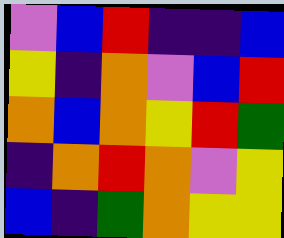[["violet", "blue", "red", "indigo", "indigo", "blue"], ["yellow", "indigo", "orange", "violet", "blue", "red"], ["orange", "blue", "orange", "yellow", "red", "green"], ["indigo", "orange", "red", "orange", "violet", "yellow"], ["blue", "indigo", "green", "orange", "yellow", "yellow"]]